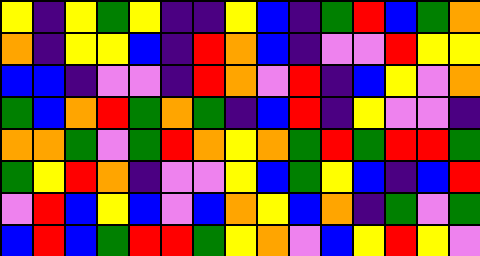[["yellow", "indigo", "yellow", "green", "yellow", "indigo", "indigo", "yellow", "blue", "indigo", "green", "red", "blue", "green", "orange"], ["orange", "indigo", "yellow", "yellow", "blue", "indigo", "red", "orange", "blue", "indigo", "violet", "violet", "red", "yellow", "yellow"], ["blue", "blue", "indigo", "violet", "violet", "indigo", "red", "orange", "violet", "red", "indigo", "blue", "yellow", "violet", "orange"], ["green", "blue", "orange", "red", "green", "orange", "green", "indigo", "blue", "red", "indigo", "yellow", "violet", "violet", "indigo"], ["orange", "orange", "green", "violet", "green", "red", "orange", "yellow", "orange", "green", "red", "green", "red", "red", "green"], ["green", "yellow", "red", "orange", "indigo", "violet", "violet", "yellow", "blue", "green", "yellow", "blue", "indigo", "blue", "red"], ["violet", "red", "blue", "yellow", "blue", "violet", "blue", "orange", "yellow", "blue", "orange", "indigo", "green", "violet", "green"], ["blue", "red", "blue", "green", "red", "red", "green", "yellow", "orange", "violet", "blue", "yellow", "red", "yellow", "violet"]]